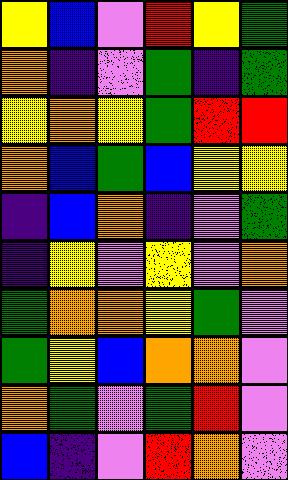[["yellow", "blue", "violet", "red", "yellow", "green"], ["orange", "indigo", "violet", "green", "indigo", "green"], ["yellow", "orange", "yellow", "green", "red", "red"], ["orange", "blue", "green", "blue", "yellow", "yellow"], ["indigo", "blue", "orange", "indigo", "violet", "green"], ["indigo", "yellow", "violet", "yellow", "violet", "orange"], ["green", "orange", "orange", "yellow", "green", "violet"], ["green", "yellow", "blue", "orange", "orange", "violet"], ["orange", "green", "violet", "green", "red", "violet"], ["blue", "indigo", "violet", "red", "orange", "violet"]]